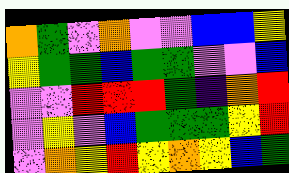[["orange", "green", "violet", "orange", "violet", "violet", "blue", "blue", "yellow"], ["yellow", "green", "green", "blue", "green", "green", "violet", "violet", "blue"], ["violet", "violet", "red", "red", "red", "green", "indigo", "orange", "red"], ["violet", "yellow", "violet", "blue", "green", "green", "green", "yellow", "red"], ["violet", "orange", "yellow", "red", "yellow", "orange", "yellow", "blue", "green"]]